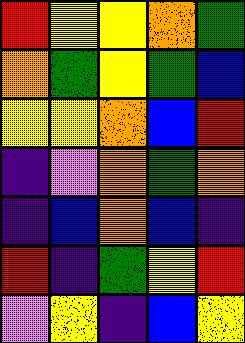[["red", "yellow", "yellow", "orange", "green"], ["orange", "green", "yellow", "green", "blue"], ["yellow", "yellow", "orange", "blue", "red"], ["indigo", "violet", "orange", "green", "orange"], ["indigo", "blue", "orange", "blue", "indigo"], ["red", "indigo", "green", "yellow", "red"], ["violet", "yellow", "indigo", "blue", "yellow"]]